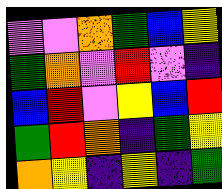[["violet", "violet", "orange", "green", "blue", "yellow"], ["green", "orange", "violet", "red", "violet", "indigo"], ["blue", "red", "violet", "yellow", "blue", "red"], ["green", "red", "orange", "indigo", "green", "yellow"], ["orange", "yellow", "indigo", "yellow", "indigo", "green"]]